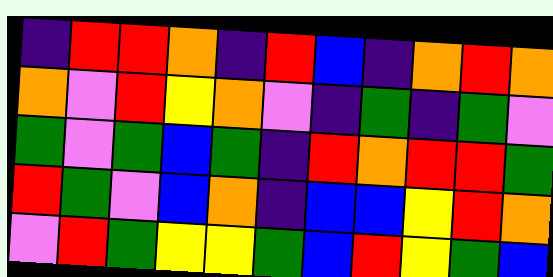[["indigo", "red", "red", "orange", "indigo", "red", "blue", "indigo", "orange", "red", "orange"], ["orange", "violet", "red", "yellow", "orange", "violet", "indigo", "green", "indigo", "green", "violet"], ["green", "violet", "green", "blue", "green", "indigo", "red", "orange", "red", "red", "green"], ["red", "green", "violet", "blue", "orange", "indigo", "blue", "blue", "yellow", "red", "orange"], ["violet", "red", "green", "yellow", "yellow", "green", "blue", "red", "yellow", "green", "blue"]]